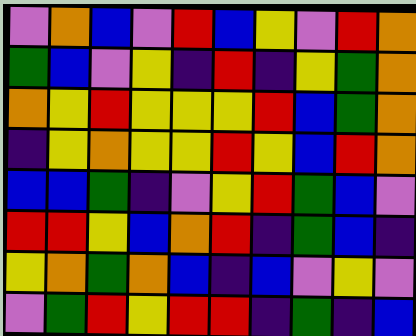[["violet", "orange", "blue", "violet", "red", "blue", "yellow", "violet", "red", "orange"], ["green", "blue", "violet", "yellow", "indigo", "red", "indigo", "yellow", "green", "orange"], ["orange", "yellow", "red", "yellow", "yellow", "yellow", "red", "blue", "green", "orange"], ["indigo", "yellow", "orange", "yellow", "yellow", "red", "yellow", "blue", "red", "orange"], ["blue", "blue", "green", "indigo", "violet", "yellow", "red", "green", "blue", "violet"], ["red", "red", "yellow", "blue", "orange", "red", "indigo", "green", "blue", "indigo"], ["yellow", "orange", "green", "orange", "blue", "indigo", "blue", "violet", "yellow", "violet"], ["violet", "green", "red", "yellow", "red", "red", "indigo", "green", "indigo", "blue"]]